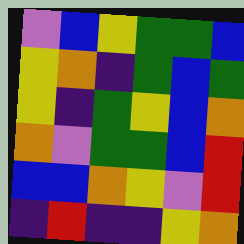[["violet", "blue", "yellow", "green", "green", "blue"], ["yellow", "orange", "indigo", "green", "blue", "green"], ["yellow", "indigo", "green", "yellow", "blue", "orange"], ["orange", "violet", "green", "green", "blue", "red"], ["blue", "blue", "orange", "yellow", "violet", "red"], ["indigo", "red", "indigo", "indigo", "yellow", "orange"]]